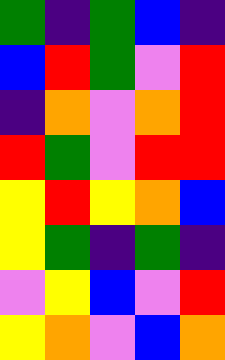[["green", "indigo", "green", "blue", "indigo"], ["blue", "red", "green", "violet", "red"], ["indigo", "orange", "violet", "orange", "red"], ["red", "green", "violet", "red", "red"], ["yellow", "red", "yellow", "orange", "blue"], ["yellow", "green", "indigo", "green", "indigo"], ["violet", "yellow", "blue", "violet", "red"], ["yellow", "orange", "violet", "blue", "orange"]]